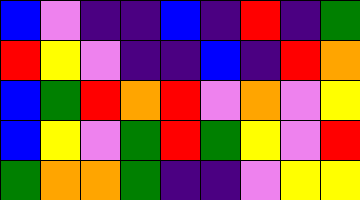[["blue", "violet", "indigo", "indigo", "blue", "indigo", "red", "indigo", "green"], ["red", "yellow", "violet", "indigo", "indigo", "blue", "indigo", "red", "orange"], ["blue", "green", "red", "orange", "red", "violet", "orange", "violet", "yellow"], ["blue", "yellow", "violet", "green", "red", "green", "yellow", "violet", "red"], ["green", "orange", "orange", "green", "indigo", "indigo", "violet", "yellow", "yellow"]]